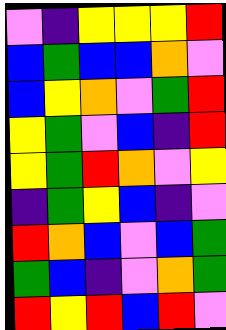[["violet", "indigo", "yellow", "yellow", "yellow", "red"], ["blue", "green", "blue", "blue", "orange", "violet"], ["blue", "yellow", "orange", "violet", "green", "red"], ["yellow", "green", "violet", "blue", "indigo", "red"], ["yellow", "green", "red", "orange", "violet", "yellow"], ["indigo", "green", "yellow", "blue", "indigo", "violet"], ["red", "orange", "blue", "violet", "blue", "green"], ["green", "blue", "indigo", "violet", "orange", "green"], ["red", "yellow", "red", "blue", "red", "violet"]]